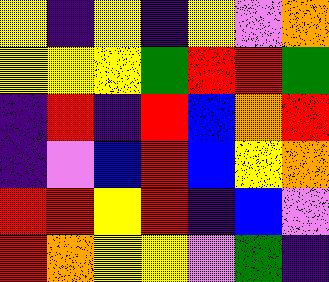[["yellow", "indigo", "yellow", "indigo", "yellow", "violet", "orange"], ["yellow", "yellow", "yellow", "green", "red", "red", "green"], ["indigo", "red", "indigo", "red", "blue", "orange", "red"], ["indigo", "violet", "blue", "red", "blue", "yellow", "orange"], ["red", "red", "yellow", "red", "indigo", "blue", "violet"], ["red", "orange", "yellow", "yellow", "violet", "green", "indigo"]]